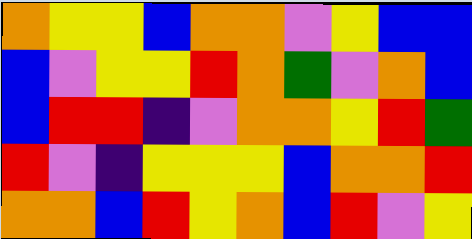[["orange", "yellow", "yellow", "blue", "orange", "orange", "violet", "yellow", "blue", "blue"], ["blue", "violet", "yellow", "yellow", "red", "orange", "green", "violet", "orange", "blue"], ["blue", "red", "red", "indigo", "violet", "orange", "orange", "yellow", "red", "green"], ["red", "violet", "indigo", "yellow", "yellow", "yellow", "blue", "orange", "orange", "red"], ["orange", "orange", "blue", "red", "yellow", "orange", "blue", "red", "violet", "yellow"]]